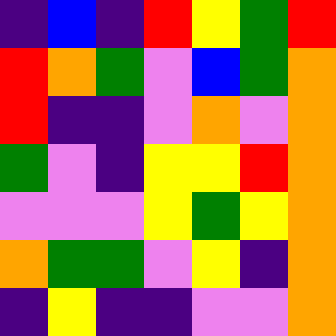[["indigo", "blue", "indigo", "red", "yellow", "green", "red"], ["red", "orange", "green", "violet", "blue", "green", "orange"], ["red", "indigo", "indigo", "violet", "orange", "violet", "orange"], ["green", "violet", "indigo", "yellow", "yellow", "red", "orange"], ["violet", "violet", "violet", "yellow", "green", "yellow", "orange"], ["orange", "green", "green", "violet", "yellow", "indigo", "orange"], ["indigo", "yellow", "indigo", "indigo", "violet", "violet", "orange"]]